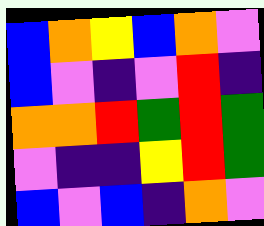[["blue", "orange", "yellow", "blue", "orange", "violet"], ["blue", "violet", "indigo", "violet", "red", "indigo"], ["orange", "orange", "red", "green", "red", "green"], ["violet", "indigo", "indigo", "yellow", "red", "green"], ["blue", "violet", "blue", "indigo", "orange", "violet"]]